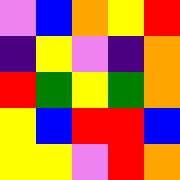[["violet", "blue", "orange", "yellow", "red"], ["indigo", "yellow", "violet", "indigo", "orange"], ["red", "green", "yellow", "green", "orange"], ["yellow", "blue", "red", "red", "blue"], ["yellow", "yellow", "violet", "red", "orange"]]